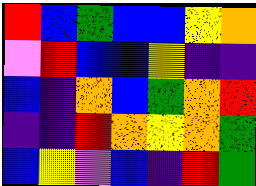[["red", "blue", "green", "blue", "blue", "yellow", "orange"], ["violet", "red", "blue", "blue", "yellow", "indigo", "indigo"], ["blue", "indigo", "orange", "blue", "green", "orange", "red"], ["indigo", "indigo", "red", "orange", "yellow", "orange", "green"], ["blue", "yellow", "violet", "blue", "indigo", "red", "green"]]